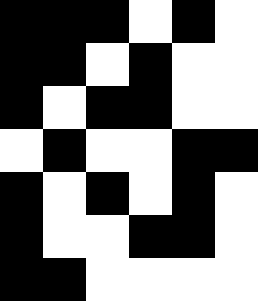[["black", "black", "black", "white", "black", "white"], ["black", "black", "white", "black", "white", "white"], ["black", "white", "black", "black", "white", "white"], ["white", "black", "white", "white", "black", "black"], ["black", "white", "black", "white", "black", "white"], ["black", "white", "white", "black", "black", "white"], ["black", "black", "white", "white", "white", "white"]]